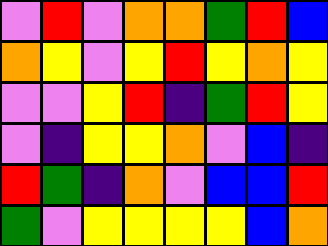[["violet", "red", "violet", "orange", "orange", "green", "red", "blue"], ["orange", "yellow", "violet", "yellow", "red", "yellow", "orange", "yellow"], ["violet", "violet", "yellow", "red", "indigo", "green", "red", "yellow"], ["violet", "indigo", "yellow", "yellow", "orange", "violet", "blue", "indigo"], ["red", "green", "indigo", "orange", "violet", "blue", "blue", "red"], ["green", "violet", "yellow", "yellow", "yellow", "yellow", "blue", "orange"]]